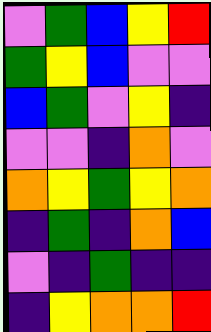[["violet", "green", "blue", "yellow", "red"], ["green", "yellow", "blue", "violet", "violet"], ["blue", "green", "violet", "yellow", "indigo"], ["violet", "violet", "indigo", "orange", "violet"], ["orange", "yellow", "green", "yellow", "orange"], ["indigo", "green", "indigo", "orange", "blue"], ["violet", "indigo", "green", "indigo", "indigo"], ["indigo", "yellow", "orange", "orange", "red"]]